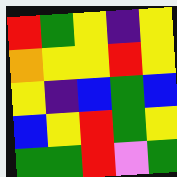[["red", "green", "yellow", "indigo", "yellow"], ["orange", "yellow", "yellow", "red", "yellow"], ["yellow", "indigo", "blue", "green", "blue"], ["blue", "yellow", "red", "green", "yellow"], ["green", "green", "red", "violet", "green"]]